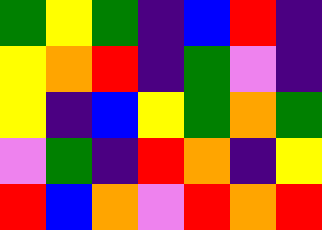[["green", "yellow", "green", "indigo", "blue", "red", "indigo"], ["yellow", "orange", "red", "indigo", "green", "violet", "indigo"], ["yellow", "indigo", "blue", "yellow", "green", "orange", "green"], ["violet", "green", "indigo", "red", "orange", "indigo", "yellow"], ["red", "blue", "orange", "violet", "red", "orange", "red"]]